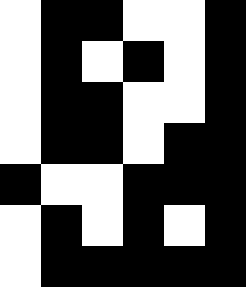[["white", "black", "black", "white", "white", "black"], ["white", "black", "white", "black", "white", "black"], ["white", "black", "black", "white", "white", "black"], ["white", "black", "black", "white", "black", "black"], ["black", "white", "white", "black", "black", "black"], ["white", "black", "white", "black", "white", "black"], ["white", "black", "black", "black", "black", "black"]]